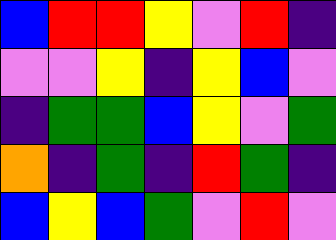[["blue", "red", "red", "yellow", "violet", "red", "indigo"], ["violet", "violet", "yellow", "indigo", "yellow", "blue", "violet"], ["indigo", "green", "green", "blue", "yellow", "violet", "green"], ["orange", "indigo", "green", "indigo", "red", "green", "indigo"], ["blue", "yellow", "blue", "green", "violet", "red", "violet"]]